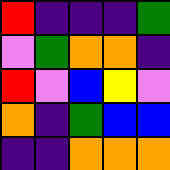[["red", "indigo", "indigo", "indigo", "green"], ["violet", "green", "orange", "orange", "indigo"], ["red", "violet", "blue", "yellow", "violet"], ["orange", "indigo", "green", "blue", "blue"], ["indigo", "indigo", "orange", "orange", "orange"]]